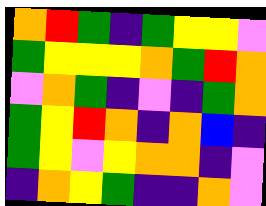[["orange", "red", "green", "indigo", "green", "yellow", "yellow", "violet"], ["green", "yellow", "yellow", "yellow", "orange", "green", "red", "orange"], ["violet", "orange", "green", "indigo", "violet", "indigo", "green", "orange"], ["green", "yellow", "red", "orange", "indigo", "orange", "blue", "indigo"], ["green", "yellow", "violet", "yellow", "orange", "orange", "indigo", "violet"], ["indigo", "orange", "yellow", "green", "indigo", "indigo", "orange", "violet"]]